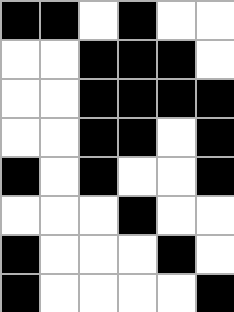[["black", "black", "white", "black", "white", "white"], ["white", "white", "black", "black", "black", "white"], ["white", "white", "black", "black", "black", "black"], ["white", "white", "black", "black", "white", "black"], ["black", "white", "black", "white", "white", "black"], ["white", "white", "white", "black", "white", "white"], ["black", "white", "white", "white", "black", "white"], ["black", "white", "white", "white", "white", "black"]]